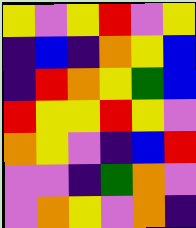[["yellow", "violet", "yellow", "red", "violet", "yellow"], ["indigo", "blue", "indigo", "orange", "yellow", "blue"], ["indigo", "red", "orange", "yellow", "green", "blue"], ["red", "yellow", "yellow", "red", "yellow", "violet"], ["orange", "yellow", "violet", "indigo", "blue", "red"], ["violet", "violet", "indigo", "green", "orange", "violet"], ["violet", "orange", "yellow", "violet", "orange", "indigo"]]